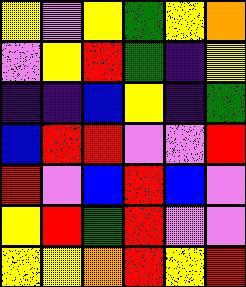[["yellow", "violet", "yellow", "green", "yellow", "orange"], ["violet", "yellow", "red", "green", "indigo", "yellow"], ["indigo", "indigo", "blue", "yellow", "indigo", "green"], ["blue", "red", "red", "violet", "violet", "red"], ["red", "violet", "blue", "red", "blue", "violet"], ["yellow", "red", "green", "red", "violet", "violet"], ["yellow", "yellow", "orange", "red", "yellow", "red"]]